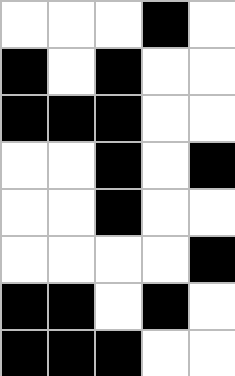[["white", "white", "white", "black", "white"], ["black", "white", "black", "white", "white"], ["black", "black", "black", "white", "white"], ["white", "white", "black", "white", "black"], ["white", "white", "black", "white", "white"], ["white", "white", "white", "white", "black"], ["black", "black", "white", "black", "white"], ["black", "black", "black", "white", "white"]]